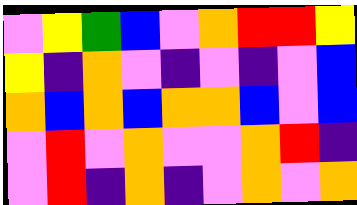[["violet", "yellow", "green", "blue", "violet", "orange", "red", "red", "yellow"], ["yellow", "indigo", "orange", "violet", "indigo", "violet", "indigo", "violet", "blue"], ["orange", "blue", "orange", "blue", "orange", "orange", "blue", "violet", "blue"], ["violet", "red", "violet", "orange", "violet", "violet", "orange", "red", "indigo"], ["violet", "red", "indigo", "orange", "indigo", "violet", "orange", "violet", "orange"]]